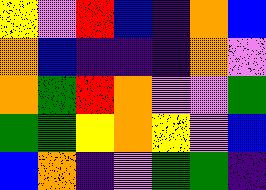[["yellow", "violet", "red", "blue", "indigo", "orange", "blue"], ["orange", "blue", "indigo", "indigo", "indigo", "orange", "violet"], ["orange", "green", "red", "orange", "violet", "violet", "green"], ["green", "green", "yellow", "orange", "yellow", "violet", "blue"], ["blue", "orange", "indigo", "violet", "green", "green", "indigo"]]